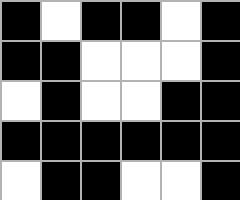[["black", "white", "black", "black", "white", "black"], ["black", "black", "white", "white", "white", "black"], ["white", "black", "white", "white", "black", "black"], ["black", "black", "black", "black", "black", "black"], ["white", "black", "black", "white", "white", "black"]]